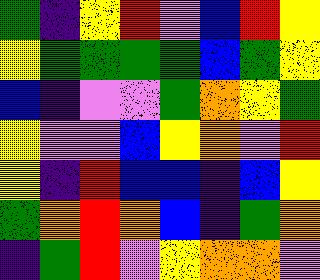[["green", "indigo", "yellow", "red", "violet", "blue", "red", "yellow"], ["yellow", "green", "green", "green", "green", "blue", "green", "yellow"], ["blue", "indigo", "violet", "violet", "green", "orange", "yellow", "green"], ["yellow", "violet", "violet", "blue", "yellow", "orange", "violet", "red"], ["yellow", "indigo", "red", "blue", "blue", "indigo", "blue", "yellow"], ["green", "orange", "red", "orange", "blue", "indigo", "green", "orange"], ["indigo", "green", "red", "violet", "yellow", "orange", "orange", "violet"]]